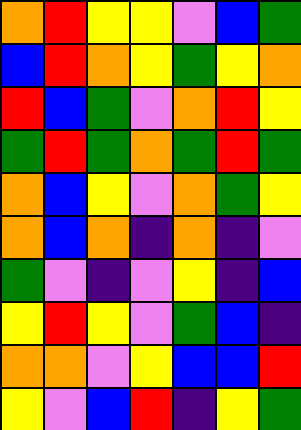[["orange", "red", "yellow", "yellow", "violet", "blue", "green"], ["blue", "red", "orange", "yellow", "green", "yellow", "orange"], ["red", "blue", "green", "violet", "orange", "red", "yellow"], ["green", "red", "green", "orange", "green", "red", "green"], ["orange", "blue", "yellow", "violet", "orange", "green", "yellow"], ["orange", "blue", "orange", "indigo", "orange", "indigo", "violet"], ["green", "violet", "indigo", "violet", "yellow", "indigo", "blue"], ["yellow", "red", "yellow", "violet", "green", "blue", "indigo"], ["orange", "orange", "violet", "yellow", "blue", "blue", "red"], ["yellow", "violet", "blue", "red", "indigo", "yellow", "green"]]